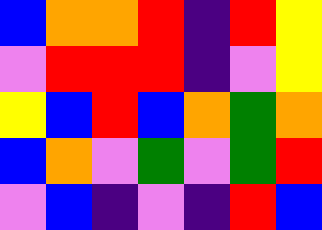[["blue", "orange", "orange", "red", "indigo", "red", "yellow"], ["violet", "red", "red", "red", "indigo", "violet", "yellow"], ["yellow", "blue", "red", "blue", "orange", "green", "orange"], ["blue", "orange", "violet", "green", "violet", "green", "red"], ["violet", "blue", "indigo", "violet", "indigo", "red", "blue"]]